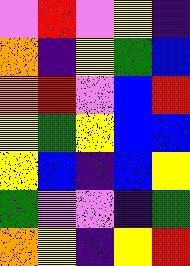[["violet", "red", "violet", "yellow", "indigo"], ["orange", "indigo", "yellow", "green", "blue"], ["orange", "red", "violet", "blue", "red"], ["yellow", "green", "yellow", "blue", "blue"], ["yellow", "blue", "indigo", "blue", "yellow"], ["green", "violet", "violet", "indigo", "green"], ["orange", "yellow", "indigo", "yellow", "red"]]